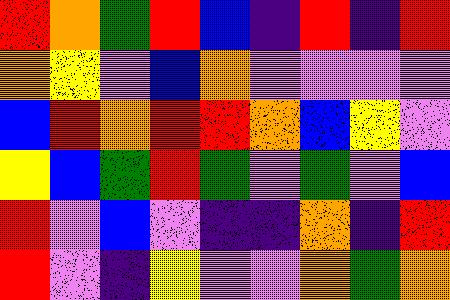[["red", "orange", "green", "red", "blue", "indigo", "red", "indigo", "red"], ["orange", "yellow", "violet", "blue", "orange", "violet", "violet", "violet", "violet"], ["blue", "red", "orange", "red", "red", "orange", "blue", "yellow", "violet"], ["yellow", "blue", "green", "red", "green", "violet", "green", "violet", "blue"], ["red", "violet", "blue", "violet", "indigo", "indigo", "orange", "indigo", "red"], ["red", "violet", "indigo", "yellow", "violet", "violet", "orange", "green", "orange"]]